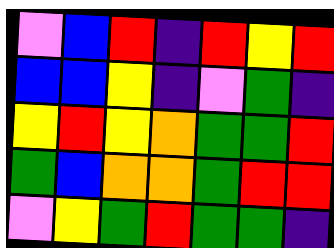[["violet", "blue", "red", "indigo", "red", "yellow", "red"], ["blue", "blue", "yellow", "indigo", "violet", "green", "indigo"], ["yellow", "red", "yellow", "orange", "green", "green", "red"], ["green", "blue", "orange", "orange", "green", "red", "red"], ["violet", "yellow", "green", "red", "green", "green", "indigo"]]